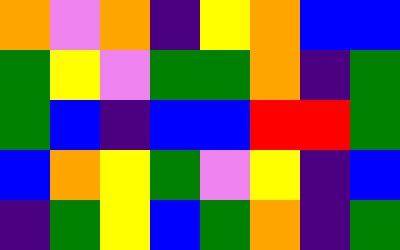[["orange", "violet", "orange", "indigo", "yellow", "orange", "blue", "blue"], ["green", "yellow", "violet", "green", "green", "orange", "indigo", "green"], ["green", "blue", "indigo", "blue", "blue", "red", "red", "green"], ["blue", "orange", "yellow", "green", "violet", "yellow", "indigo", "blue"], ["indigo", "green", "yellow", "blue", "green", "orange", "indigo", "green"]]